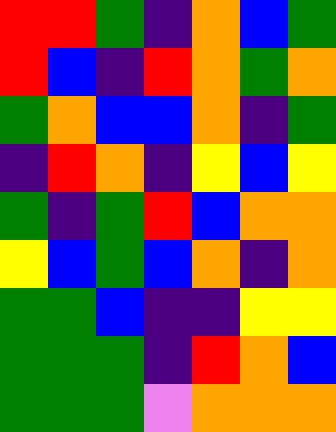[["red", "red", "green", "indigo", "orange", "blue", "green"], ["red", "blue", "indigo", "red", "orange", "green", "orange"], ["green", "orange", "blue", "blue", "orange", "indigo", "green"], ["indigo", "red", "orange", "indigo", "yellow", "blue", "yellow"], ["green", "indigo", "green", "red", "blue", "orange", "orange"], ["yellow", "blue", "green", "blue", "orange", "indigo", "orange"], ["green", "green", "blue", "indigo", "indigo", "yellow", "yellow"], ["green", "green", "green", "indigo", "red", "orange", "blue"], ["green", "green", "green", "violet", "orange", "orange", "orange"]]